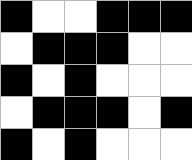[["black", "white", "white", "black", "black", "black"], ["white", "black", "black", "black", "white", "white"], ["black", "white", "black", "white", "white", "white"], ["white", "black", "black", "black", "white", "black"], ["black", "white", "black", "white", "white", "white"]]